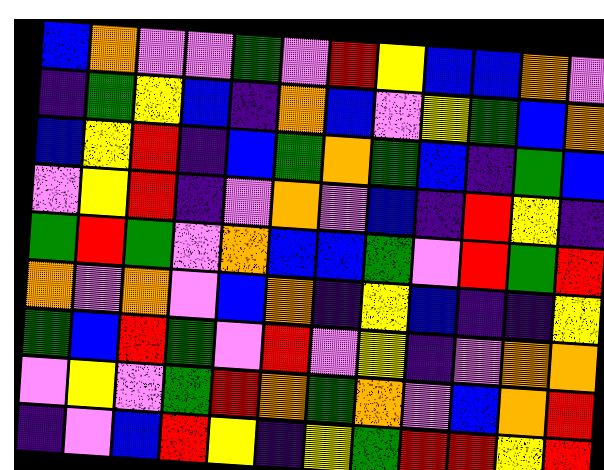[["blue", "orange", "violet", "violet", "green", "violet", "red", "yellow", "blue", "blue", "orange", "violet"], ["indigo", "green", "yellow", "blue", "indigo", "orange", "blue", "violet", "yellow", "green", "blue", "orange"], ["blue", "yellow", "red", "indigo", "blue", "green", "orange", "green", "blue", "indigo", "green", "blue"], ["violet", "yellow", "red", "indigo", "violet", "orange", "violet", "blue", "indigo", "red", "yellow", "indigo"], ["green", "red", "green", "violet", "orange", "blue", "blue", "green", "violet", "red", "green", "red"], ["orange", "violet", "orange", "violet", "blue", "orange", "indigo", "yellow", "blue", "indigo", "indigo", "yellow"], ["green", "blue", "red", "green", "violet", "red", "violet", "yellow", "indigo", "violet", "orange", "orange"], ["violet", "yellow", "violet", "green", "red", "orange", "green", "orange", "violet", "blue", "orange", "red"], ["indigo", "violet", "blue", "red", "yellow", "indigo", "yellow", "green", "red", "red", "yellow", "red"]]